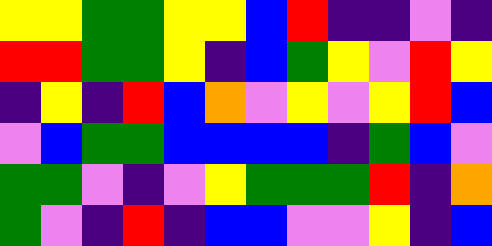[["yellow", "yellow", "green", "green", "yellow", "yellow", "blue", "red", "indigo", "indigo", "violet", "indigo"], ["red", "red", "green", "green", "yellow", "indigo", "blue", "green", "yellow", "violet", "red", "yellow"], ["indigo", "yellow", "indigo", "red", "blue", "orange", "violet", "yellow", "violet", "yellow", "red", "blue"], ["violet", "blue", "green", "green", "blue", "blue", "blue", "blue", "indigo", "green", "blue", "violet"], ["green", "green", "violet", "indigo", "violet", "yellow", "green", "green", "green", "red", "indigo", "orange"], ["green", "violet", "indigo", "red", "indigo", "blue", "blue", "violet", "violet", "yellow", "indigo", "blue"]]